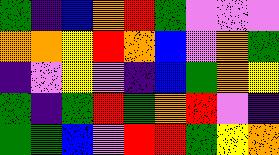[["green", "indigo", "blue", "orange", "red", "green", "violet", "violet", "violet"], ["orange", "orange", "yellow", "red", "orange", "blue", "violet", "orange", "green"], ["indigo", "violet", "yellow", "violet", "indigo", "blue", "green", "orange", "yellow"], ["green", "indigo", "green", "red", "green", "orange", "red", "violet", "indigo"], ["green", "green", "blue", "violet", "red", "red", "green", "yellow", "orange"]]